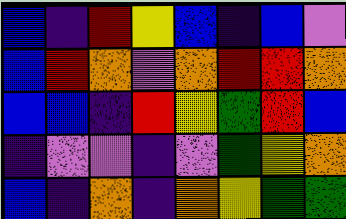[["blue", "indigo", "red", "yellow", "blue", "indigo", "blue", "violet"], ["blue", "red", "orange", "violet", "orange", "red", "red", "orange"], ["blue", "blue", "indigo", "red", "yellow", "green", "red", "blue"], ["indigo", "violet", "violet", "indigo", "violet", "green", "yellow", "orange"], ["blue", "indigo", "orange", "indigo", "orange", "yellow", "green", "green"]]